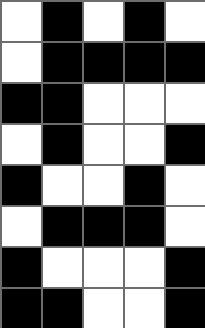[["white", "black", "white", "black", "white"], ["white", "black", "black", "black", "black"], ["black", "black", "white", "white", "white"], ["white", "black", "white", "white", "black"], ["black", "white", "white", "black", "white"], ["white", "black", "black", "black", "white"], ["black", "white", "white", "white", "black"], ["black", "black", "white", "white", "black"]]